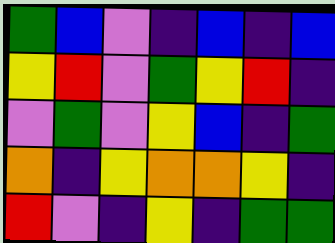[["green", "blue", "violet", "indigo", "blue", "indigo", "blue"], ["yellow", "red", "violet", "green", "yellow", "red", "indigo"], ["violet", "green", "violet", "yellow", "blue", "indigo", "green"], ["orange", "indigo", "yellow", "orange", "orange", "yellow", "indigo"], ["red", "violet", "indigo", "yellow", "indigo", "green", "green"]]